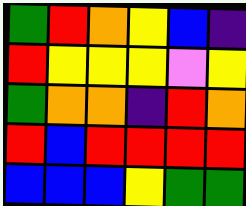[["green", "red", "orange", "yellow", "blue", "indigo"], ["red", "yellow", "yellow", "yellow", "violet", "yellow"], ["green", "orange", "orange", "indigo", "red", "orange"], ["red", "blue", "red", "red", "red", "red"], ["blue", "blue", "blue", "yellow", "green", "green"]]